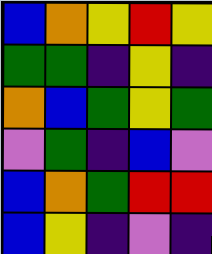[["blue", "orange", "yellow", "red", "yellow"], ["green", "green", "indigo", "yellow", "indigo"], ["orange", "blue", "green", "yellow", "green"], ["violet", "green", "indigo", "blue", "violet"], ["blue", "orange", "green", "red", "red"], ["blue", "yellow", "indigo", "violet", "indigo"]]